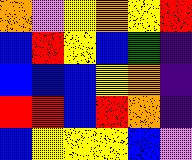[["orange", "violet", "yellow", "orange", "yellow", "red"], ["blue", "red", "yellow", "blue", "green", "indigo"], ["blue", "blue", "blue", "yellow", "orange", "indigo"], ["red", "red", "blue", "red", "orange", "indigo"], ["blue", "yellow", "yellow", "yellow", "blue", "violet"]]